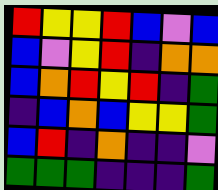[["red", "yellow", "yellow", "red", "blue", "violet", "blue"], ["blue", "violet", "yellow", "red", "indigo", "orange", "orange"], ["blue", "orange", "red", "yellow", "red", "indigo", "green"], ["indigo", "blue", "orange", "blue", "yellow", "yellow", "green"], ["blue", "red", "indigo", "orange", "indigo", "indigo", "violet"], ["green", "green", "green", "indigo", "indigo", "indigo", "green"]]